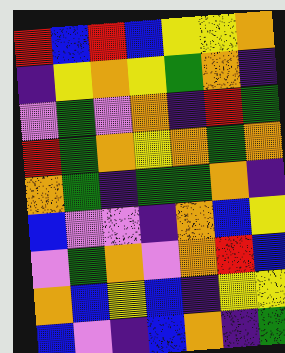[["red", "blue", "red", "blue", "yellow", "yellow", "orange"], ["indigo", "yellow", "orange", "yellow", "green", "orange", "indigo"], ["violet", "green", "violet", "orange", "indigo", "red", "green"], ["red", "green", "orange", "yellow", "orange", "green", "orange"], ["orange", "green", "indigo", "green", "green", "orange", "indigo"], ["blue", "violet", "violet", "indigo", "orange", "blue", "yellow"], ["violet", "green", "orange", "violet", "orange", "red", "blue"], ["orange", "blue", "yellow", "blue", "indigo", "yellow", "yellow"], ["blue", "violet", "indigo", "blue", "orange", "indigo", "green"]]